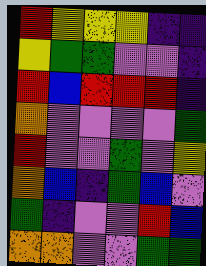[["red", "yellow", "yellow", "yellow", "indigo", "indigo"], ["yellow", "green", "green", "violet", "violet", "indigo"], ["red", "blue", "red", "red", "red", "indigo"], ["orange", "violet", "violet", "violet", "violet", "green"], ["red", "violet", "violet", "green", "violet", "yellow"], ["orange", "blue", "indigo", "green", "blue", "violet"], ["green", "indigo", "violet", "violet", "red", "blue"], ["orange", "orange", "violet", "violet", "green", "green"]]